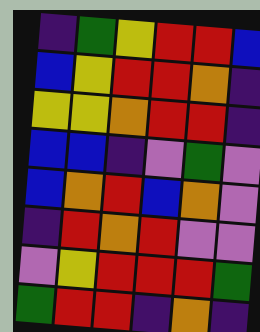[["indigo", "green", "yellow", "red", "red", "blue"], ["blue", "yellow", "red", "red", "orange", "indigo"], ["yellow", "yellow", "orange", "red", "red", "indigo"], ["blue", "blue", "indigo", "violet", "green", "violet"], ["blue", "orange", "red", "blue", "orange", "violet"], ["indigo", "red", "orange", "red", "violet", "violet"], ["violet", "yellow", "red", "red", "red", "green"], ["green", "red", "red", "indigo", "orange", "indigo"]]